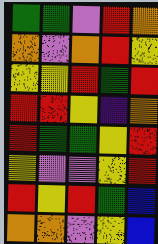[["green", "green", "violet", "red", "orange"], ["orange", "violet", "orange", "red", "yellow"], ["yellow", "yellow", "red", "green", "red"], ["red", "red", "yellow", "indigo", "orange"], ["red", "green", "green", "yellow", "red"], ["yellow", "violet", "violet", "yellow", "red"], ["red", "yellow", "red", "green", "blue"], ["orange", "orange", "violet", "yellow", "blue"]]